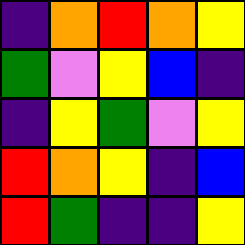[["indigo", "orange", "red", "orange", "yellow"], ["green", "violet", "yellow", "blue", "indigo"], ["indigo", "yellow", "green", "violet", "yellow"], ["red", "orange", "yellow", "indigo", "blue"], ["red", "green", "indigo", "indigo", "yellow"]]